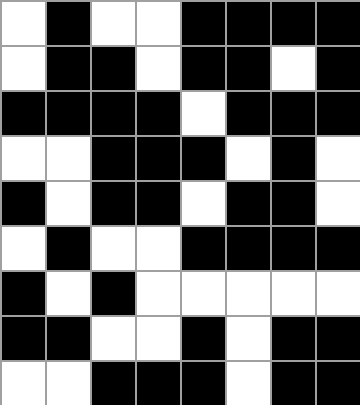[["white", "black", "white", "white", "black", "black", "black", "black"], ["white", "black", "black", "white", "black", "black", "white", "black"], ["black", "black", "black", "black", "white", "black", "black", "black"], ["white", "white", "black", "black", "black", "white", "black", "white"], ["black", "white", "black", "black", "white", "black", "black", "white"], ["white", "black", "white", "white", "black", "black", "black", "black"], ["black", "white", "black", "white", "white", "white", "white", "white"], ["black", "black", "white", "white", "black", "white", "black", "black"], ["white", "white", "black", "black", "black", "white", "black", "black"]]